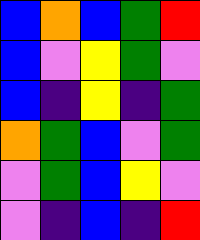[["blue", "orange", "blue", "green", "red"], ["blue", "violet", "yellow", "green", "violet"], ["blue", "indigo", "yellow", "indigo", "green"], ["orange", "green", "blue", "violet", "green"], ["violet", "green", "blue", "yellow", "violet"], ["violet", "indigo", "blue", "indigo", "red"]]